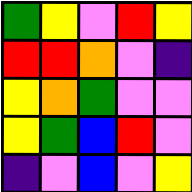[["green", "yellow", "violet", "red", "yellow"], ["red", "red", "orange", "violet", "indigo"], ["yellow", "orange", "green", "violet", "violet"], ["yellow", "green", "blue", "red", "violet"], ["indigo", "violet", "blue", "violet", "yellow"]]